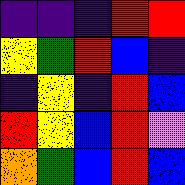[["indigo", "indigo", "indigo", "red", "red"], ["yellow", "green", "red", "blue", "indigo"], ["indigo", "yellow", "indigo", "red", "blue"], ["red", "yellow", "blue", "red", "violet"], ["orange", "green", "blue", "red", "blue"]]